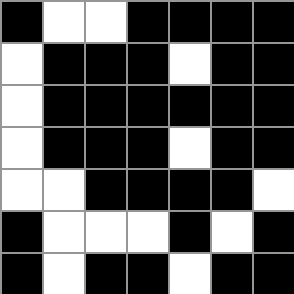[["black", "white", "white", "black", "black", "black", "black"], ["white", "black", "black", "black", "white", "black", "black"], ["white", "black", "black", "black", "black", "black", "black"], ["white", "black", "black", "black", "white", "black", "black"], ["white", "white", "black", "black", "black", "black", "white"], ["black", "white", "white", "white", "black", "white", "black"], ["black", "white", "black", "black", "white", "black", "black"]]